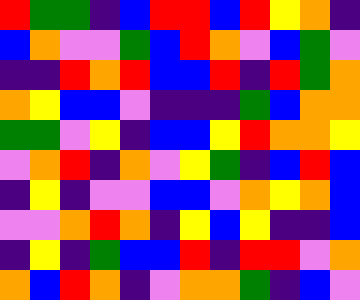[["red", "green", "green", "indigo", "blue", "red", "red", "blue", "red", "yellow", "orange", "indigo"], ["blue", "orange", "violet", "violet", "green", "blue", "red", "orange", "violet", "blue", "green", "violet"], ["indigo", "indigo", "red", "orange", "red", "blue", "blue", "red", "indigo", "red", "green", "orange"], ["orange", "yellow", "blue", "blue", "violet", "indigo", "indigo", "indigo", "green", "blue", "orange", "orange"], ["green", "green", "violet", "yellow", "indigo", "blue", "blue", "yellow", "red", "orange", "orange", "yellow"], ["violet", "orange", "red", "indigo", "orange", "violet", "yellow", "green", "indigo", "blue", "red", "blue"], ["indigo", "yellow", "indigo", "violet", "violet", "blue", "blue", "violet", "orange", "yellow", "orange", "blue"], ["violet", "violet", "orange", "red", "orange", "indigo", "yellow", "blue", "yellow", "indigo", "indigo", "blue"], ["indigo", "yellow", "indigo", "green", "blue", "blue", "red", "indigo", "red", "red", "violet", "orange"], ["orange", "blue", "red", "orange", "indigo", "violet", "orange", "orange", "green", "indigo", "blue", "violet"]]